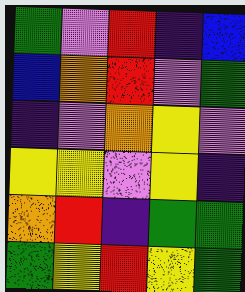[["green", "violet", "red", "indigo", "blue"], ["blue", "orange", "red", "violet", "green"], ["indigo", "violet", "orange", "yellow", "violet"], ["yellow", "yellow", "violet", "yellow", "indigo"], ["orange", "red", "indigo", "green", "green"], ["green", "yellow", "red", "yellow", "green"]]